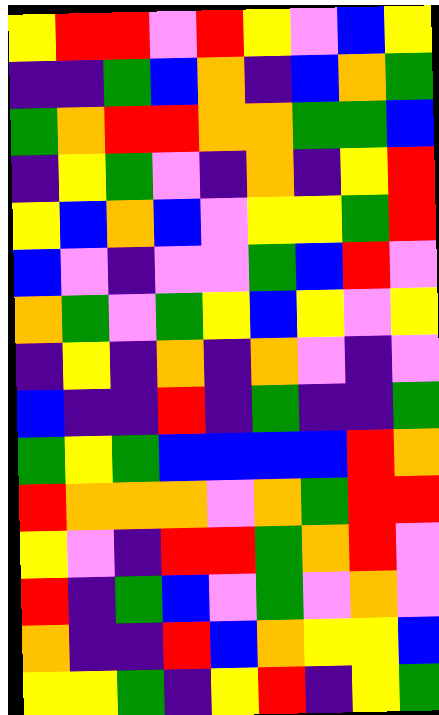[["yellow", "red", "red", "violet", "red", "yellow", "violet", "blue", "yellow"], ["indigo", "indigo", "green", "blue", "orange", "indigo", "blue", "orange", "green"], ["green", "orange", "red", "red", "orange", "orange", "green", "green", "blue"], ["indigo", "yellow", "green", "violet", "indigo", "orange", "indigo", "yellow", "red"], ["yellow", "blue", "orange", "blue", "violet", "yellow", "yellow", "green", "red"], ["blue", "violet", "indigo", "violet", "violet", "green", "blue", "red", "violet"], ["orange", "green", "violet", "green", "yellow", "blue", "yellow", "violet", "yellow"], ["indigo", "yellow", "indigo", "orange", "indigo", "orange", "violet", "indigo", "violet"], ["blue", "indigo", "indigo", "red", "indigo", "green", "indigo", "indigo", "green"], ["green", "yellow", "green", "blue", "blue", "blue", "blue", "red", "orange"], ["red", "orange", "orange", "orange", "violet", "orange", "green", "red", "red"], ["yellow", "violet", "indigo", "red", "red", "green", "orange", "red", "violet"], ["red", "indigo", "green", "blue", "violet", "green", "violet", "orange", "violet"], ["orange", "indigo", "indigo", "red", "blue", "orange", "yellow", "yellow", "blue"], ["yellow", "yellow", "green", "indigo", "yellow", "red", "indigo", "yellow", "green"]]